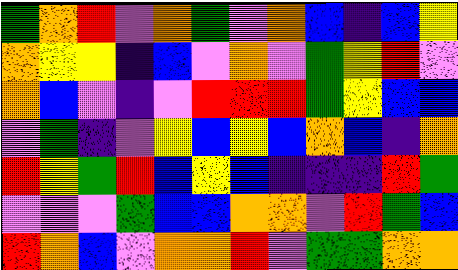[["green", "orange", "red", "violet", "orange", "green", "violet", "orange", "blue", "indigo", "blue", "yellow"], ["orange", "yellow", "yellow", "indigo", "blue", "violet", "orange", "violet", "green", "yellow", "red", "violet"], ["orange", "blue", "violet", "indigo", "violet", "red", "red", "red", "green", "yellow", "blue", "blue"], ["violet", "green", "indigo", "violet", "yellow", "blue", "yellow", "blue", "orange", "blue", "indigo", "orange"], ["red", "yellow", "green", "red", "blue", "yellow", "blue", "indigo", "indigo", "indigo", "red", "green"], ["violet", "violet", "violet", "green", "blue", "blue", "orange", "orange", "violet", "red", "green", "blue"], ["red", "orange", "blue", "violet", "orange", "orange", "red", "violet", "green", "green", "orange", "orange"]]